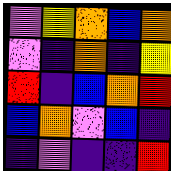[["violet", "yellow", "orange", "blue", "orange"], ["violet", "indigo", "orange", "indigo", "yellow"], ["red", "indigo", "blue", "orange", "red"], ["blue", "orange", "violet", "blue", "indigo"], ["indigo", "violet", "indigo", "indigo", "red"]]